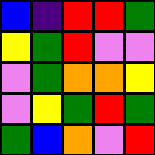[["blue", "indigo", "red", "red", "green"], ["yellow", "green", "red", "violet", "violet"], ["violet", "green", "orange", "orange", "yellow"], ["violet", "yellow", "green", "red", "green"], ["green", "blue", "orange", "violet", "red"]]